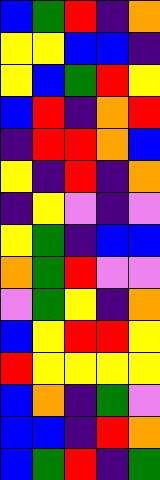[["blue", "green", "red", "indigo", "orange"], ["yellow", "yellow", "blue", "blue", "indigo"], ["yellow", "blue", "green", "red", "yellow"], ["blue", "red", "indigo", "orange", "red"], ["indigo", "red", "red", "orange", "blue"], ["yellow", "indigo", "red", "indigo", "orange"], ["indigo", "yellow", "violet", "indigo", "violet"], ["yellow", "green", "indigo", "blue", "blue"], ["orange", "green", "red", "violet", "violet"], ["violet", "green", "yellow", "indigo", "orange"], ["blue", "yellow", "red", "red", "yellow"], ["red", "yellow", "yellow", "yellow", "yellow"], ["blue", "orange", "indigo", "green", "violet"], ["blue", "blue", "indigo", "red", "orange"], ["blue", "green", "red", "indigo", "green"]]